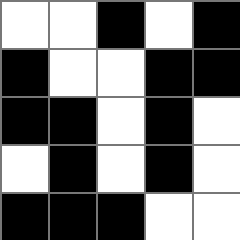[["white", "white", "black", "white", "black"], ["black", "white", "white", "black", "black"], ["black", "black", "white", "black", "white"], ["white", "black", "white", "black", "white"], ["black", "black", "black", "white", "white"]]